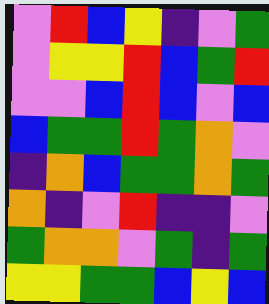[["violet", "red", "blue", "yellow", "indigo", "violet", "green"], ["violet", "yellow", "yellow", "red", "blue", "green", "red"], ["violet", "violet", "blue", "red", "blue", "violet", "blue"], ["blue", "green", "green", "red", "green", "orange", "violet"], ["indigo", "orange", "blue", "green", "green", "orange", "green"], ["orange", "indigo", "violet", "red", "indigo", "indigo", "violet"], ["green", "orange", "orange", "violet", "green", "indigo", "green"], ["yellow", "yellow", "green", "green", "blue", "yellow", "blue"]]